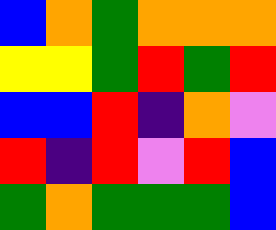[["blue", "orange", "green", "orange", "orange", "orange"], ["yellow", "yellow", "green", "red", "green", "red"], ["blue", "blue", "red", "indigo", "orange", "violet"], ["red", "indigo", "red", "violet", "red", "blue"], ["green", "orange", "green", "green", "green", "blue"]]